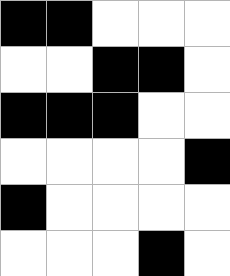[["black", "black", "white", "white", "white"], ["white", "white", "black", "black", "white"], ["black", "black", "black", "white", "white"], ["white", "white", "white", "white", "black"], ["black", "white", "white", "white", "white"], ["white", "white", "white", "black", "white"]]